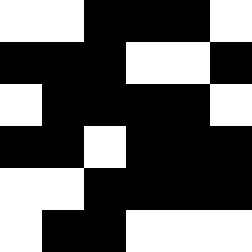[["white", "white", "black", "black", "black", "white"], ["black", "black", "black", "white", "white", "black"], ["white", "black", "black", "black", "black", "white"], ["black", "black", "white", "black", "black", "black"], ["white", "white", "black", "black", "black", "black"], ["white", "black", "black", "white", "white", "white"]]